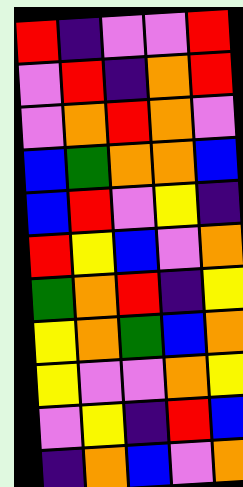[["red", "indigo", "violet", "violet", "red"], ["violet", "red", "indigo", "orange", "red"], ["violet", "orange", "red", "orange", "violet"], ["blue", "green", "orange", "orange", "blue"], ["blue", "red", "violet", "yellow", "indigo"], ["red", "yellow", "blue", "violet", "orange"], ["green", "orange", "red", "indigo", "yellow"], ["yellow", "orange", "green", "blue", "orange"], ["yellow", "violet", "violet", "orange", "yellow"], ["violet", "yellow", "indigo", "red", "blue"], ["indigo", "orange", "blue", "violet", "orange"]]